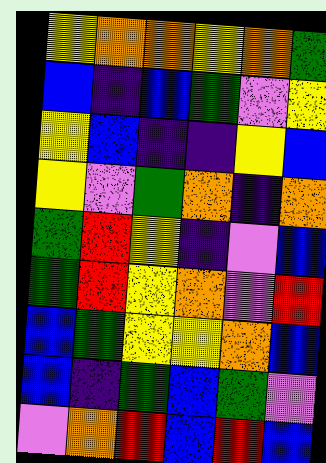[["yellow", "orange", "orange", "yellow", "orange", "green"], ["blue", "indigo", "blue", "green", "violet", "yellow"], ["yellow", "blue", "indigo", "indigo", "yellow", "blue"], ["yellow", "violet", "green", "orange", "indigo", "orange"], ["green", "red", "yellow", "indigo", "violet", "blue"], ["green", "red", "yellow", "orange", "violet", "red"], ["blue", "green", "yellow", "yellow", "orange", "blue"], ["blue", "indigo", "green", "blue", "green", "violet"], ["violet", "orange", "red", "blue", "red", "blue"]]